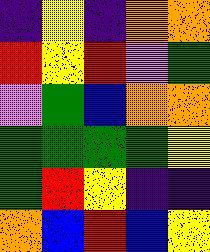[["indigo", "yellow", "indigo", "orange", "orange"], ["red", "yellow", "red", "violet", "green"], ["violet", "green", "blue", "orange", "orange"], ["green", "green", "green", "green", "yellow"], ["green", "red", "yellow", "indigo", "indigo"], ["orange", "blue", "red", "blue", "yellow"]]